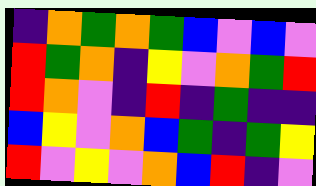[["indigo", "orange", "green", "orange", "green", "blue", "violet", "blue", "violet"], ["red", "green", "orange", "indigo", "yellow", "violet", "orange", "green", "red"], ["red", "orange", "violet", "indigo", "red", "indigo", "green", "indigo", "indigo"], ["blue", "yellow", "violet", "orange", "blue", "green", "indigo", "green", "yellow"], ["red", "violet", "yellow", "violet", "orange", "blue", "red", "indigo", "violet"]]